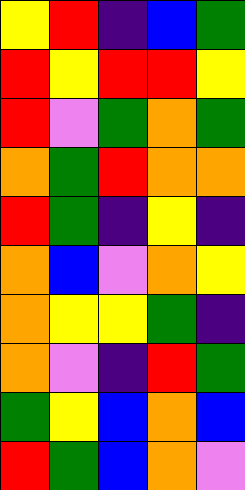[["yellow", "red", "indigo", "blue", "green"], ["red", "yellow", "red", "red", "yellow"], ["red", "violet", "green", "orange", "green"], ["orange", "green", "red", "orange", "orange"], ["red", "green", "indigo", "yellow", "indigo"], ["orange", "blue", "violet", "orange", "yellow"], ["orange", "yellow", "yellow", "green", "indigo"], ["orange", "violet", "indigo", "red", "green"], ["green", "yellow", "blue", "orange", "blue"], ["red", "green", "blue", "orange", "violet"]]